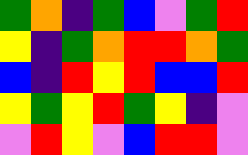[["green", "orange", "indigo", "green", "blue", "violet", "green", "red"], ["yellow", "indigo", "green", "orange", "red", "red", "orange", "green"], ["blue", "indigo", "red", "yellow", "red", "blue", "blue", "red"], ["yellow", "green", "yellow", "red", "green", "yellow", "indigo", "violet"], ["violet", "red", "yellow", "violet", "blue", "red", "red", "violet"]]